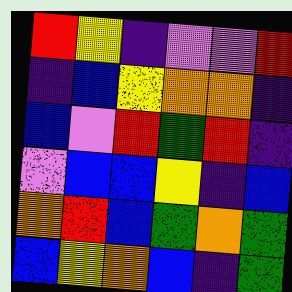[["red", "yellow", "indigo", "violet", "violet", "red"], ["indigo", "blue", "yellow", "orange", "orange", "indigo"], ["blue", "violet", "red", "green", "red", "indigo"], ["violet", "blue", "blue", "yellow", "indigo", "blue"], ["orange", "red", "blue", "green", "orange", "green"], ["blue", "yellow", "orange", "blue", "indigo", "green"]]